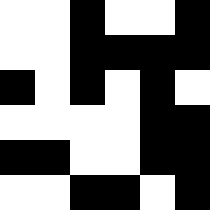[["white", "white", "black", "white", "white", "black"], ["white", "white", "black", "black", "black", "black"], ["black", "white", "black", "white", "black", "white"], ["white", "white", "white", "white", "black", "black"], ["black", "black", "white", "white", "black", "black"], ["white", "white", "black", "black", "white", "black"]]